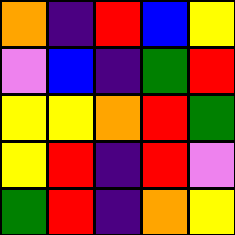[["orange", "indigo", "red", "blue", "yellow"], ["violet", "blue", "indigo", "green", "red"], ["yellow", "yellow", "orange", "red", "green"], ["yellow", "red", "indigo", "red", "violet"], ["green", "red", "indigo", "orange", "yellow"]]